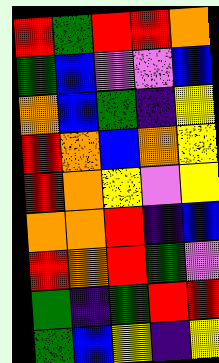[["red", "green", "red", "red", "orange"], ["green", "blue", "violet", "violet", "blue"], ["orange", "blue", "green", "indigo", "yellow"], ["red", "orange", "blue", "orange", "yellow"], ["red", "orange", "yellow", "violet", "yellow"], ["orange", "orange", "red", "indigo", "blue"], ["red", "orange", "red", "green", "violet"], ["green", "indigo", "green", "red", "red"], ["green", "blue", "yellow", "indigo", "yellow"]]